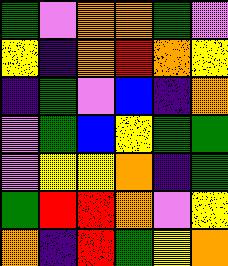[["green", "violet", "orange", "orange", "green", "violet"], ["yellow", "indigo", "orange", "red", "orange", "yellow"], ["indigo", "green", "violet", "blue", "indigo", "orange"], ["violet", "green", "blue", "yellow", "green", "green"], ["violet", "yellow", "yellow", "orange", "indigo", "green"], ["green", "red", "red", "orange", "violet", "yellow"], ["orange", "indigo", "red", "green", "yellow", "orange"]]